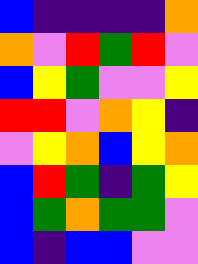[["blue", "indigo", "indigo", "indigo", "indigo", "orange"], ["orange", "violet", "red", "green", "red", "violet"], ["blue", "yellow", "green", "violet", "violet", "yellow"], ["red", "red", "violet", "orange", "yellow", "indigo"], ["violet", "yellow", "orange", "blue", "yellow", "orange"], ["blue", "red", "green", "indigo", "green", "yellow"], ["blue", "green", "orange", "green", "green", "violet"], ["blue", "indigo", "blue", "blue", "violet", "violet"]]